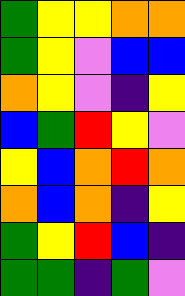[["green", "yellow", "yellow", "orange", "orange"], ["green", "yellow", "violet", "blue", "blue"], ["orange", "yellow", "violet", "indigo", "yellow"], ["blue", "green", "red", "yellow", "violet"], ["yellow", "blue", "orange", "red", "orange"], ["orange", "blue", "orange", "indigo", "yellow"], ["green", "yellow", "red", "blue", "indigo"], ["green", "green", "indigo", "green", "violet"]]